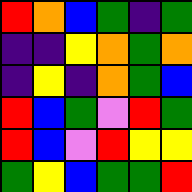[["red", "orange", "blue", "green", "indigo", "green"], ["indigo", "indigo", "yellow", "orange", "green", "orange"], ["indigo", "yellow", "indigo", "orange", "green", "blue"], ["red", "blue", "green", "violet", "red", "green"], ["red", "blue", "violet", "red", "yellow", "yellow"], ["green", "yellow", "blue", "green", "green", "red"]]